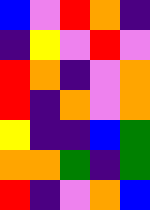[["blue", "violet", "red", "orange", "indigo"], ["indigo", "yellow", "violet", "red", "violet"], ["red", "orange", "indigo", "violet", "orange"], ["red", "indigo", "orange", "violet", "orange"], ["yellow", "indigo", "indigo", "blue", "green"], ["orange", "orange", "green", "indigo", "green"], ["red", "indigo", "violet", "orange", "blue"]]